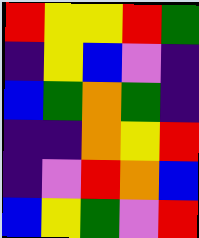[["red", "yellow", "yellow", "red", "green"], ["indigo", "yellow", "blue", "violet", "indigo"], ["blue", "green", "orange", "green", "indigo"], ["indigo", "indigo", "orange", "yellow", "red"], ["indigo", "violet", "red", "orange", "blue"], ["blue", "yellow", "green", "violet", "red"]]